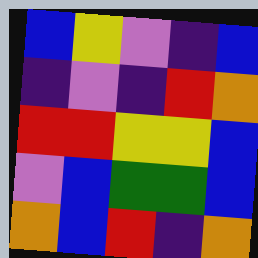[["blue", "yellow", "violet", "indigo", "blue"], ["indigo", "violet", "indigo", "red", "orange"], ["red", "red", "yellow", "yellow", "blue"], ["violet", "blue", "green", "green", "blue"], ["orange", "blue", "red", "indigo", "orange"]]